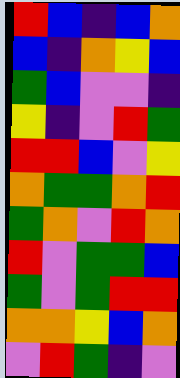[["red", "blue", "indigo", "blue", "orange"], ["blue", "indigo", "orange", "yellow", "blue"], ["green", "blue", "violet", "violet", "indigo"], ["yellow", "indigo", "violet", "red", "green"], ["red", "red", "blue", "violet", "yellow"], ["orange", "green", "green", "orange", "red"], ["green", "orange", "violet", "red", "orange"], ["red", "violet", "green", "green", "blue"], ["green", "violet", "green", "red", "red"], ["orange", "orange", "yellow", "blue", "orange"], ["violet", "red", "green", "indigo", "violet"]]